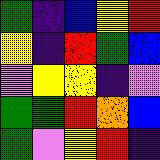[["green", "indigo", "blue", "yellow", "red"], ["yellow", "indigo", "red", "green", "blue"], ["violet", "yellow", "yellow", "indigo", "violet"], ["green", "green", "red", "orange", "blue"], ["green", "violet", "yellow", "red", "indigo"]]